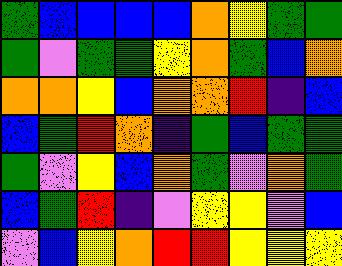[["green", "blue", "blue", "blue", "blue", "orange", "yellow", "green", "green"], ["green", "violet", "green", "green", "yellow", "orange", "green", "blue", "orange"], ["orange", "orange", "yellow", "blue", "orange", "orange", "red", "indigo", "blue"], ["blue", "green", "red", "orange", "indigo", "green", "blue", "green", "green"], ["green", "violet", "yellow", "blue", "orange", "green", "violet", "orange", "green"], ["blue", "green", "red", "indigo", "violet", "yellow", "yellow", "violet", "blue"], ["violet", "blue", "yellow", "orange", "red", "red", "yellow", "yellow", "yellow"]]